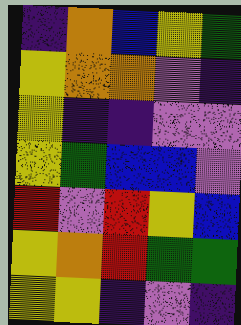[["indigo", "orange", "blue", "yellow", "green"], ["yellow", "orange", "orange", "violet", "indigo"], ["yellow", "indigo", "indigo", "violet", "violet"], ["yellow", "green", "blue", "blue", "violet"], ["red", "violet", "red", "yellow", "blue"], ["yellow", "orange", "red", "green", "green"], ["yellow", "yellow", "indigo", "violet", "indigo"]]